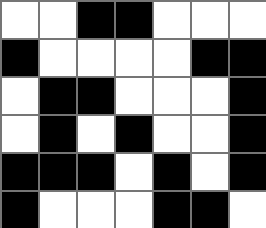[["white", "white", "black", "black", "white", "white", "white"], ["black", "white", "white", "white", "white", "black", "black"], ["white", "black", "black", "white", "white", "white", "black"], ["white", "black", "white", "black", "white", "white", "black"], ["black", "black", "black", "white", "black", "white", "black"], ["black", "white", "white", "white", "black", "black", "white"]]